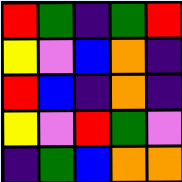[["red", "green", "indigo", "green", "red"], ["yellow", "violet", "blue", "orange", "indigo"], ["red", "blue", "indigo", "orange", "indigo"], ["yellow", "violet", "red", "green", "violet"], ["indigo", "green", "blue", "orange", "orange"]]